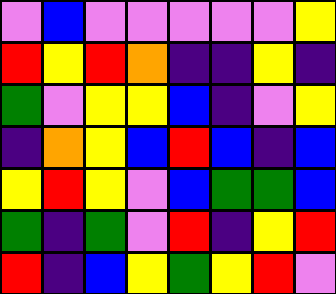[["violet", "blue", "violet", "violet", "violet", "violet", "violet", "yellow"], ["red", "yellow", "red", "orange", "indigo", "indigo", "yellow", "indigo"], ["green", "violet", "yellow", "yellow", "blue", "indigo", "violet", "yellow"], ["indigo", "orange", "yellow", "blue", "red", "blue", "indigo", "blue"], ["yellow", "red", "yellow", "violet", "blue", "green", "green", "blue"], ["green", "indigo", "green", "violet", "red", "indigo", "yellow", "red"], ["red", "indigo", "blue", "yellow", "green", "yellow", "red", "violet"]]